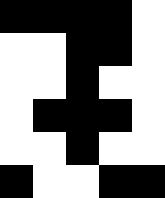[["black", "black", "black", "black", "white"], ["white", "white", "black", "black", "white"], ["white", "white", "black", "white", "white"], ["white", "black", "black", "black", "white"], ["white", "white", "black", "white", "white"], ["black", "white", "white", "black", "black"]]